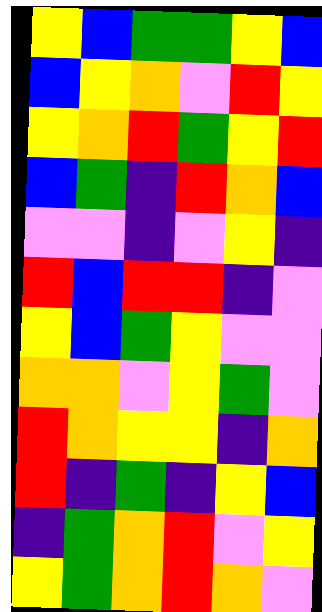[["yellow", "blue", "green", "green", "yellow", "blue"], ["blue", "yellow", "orange", "violet", "red", "yellow"], ["yellow", "orange", "red", "green", "yellow", "red"], ["blue", "green", "indigo", "red", "orange", "blue"], ["violet", "violet", "indigo", "violet", "yellow", "indigo"], ["red", "blue", "red", "red", "indigo", "violet"], ["yellow", "blue", "green", "yellow", "violet", "violet"], ["orange", "orange", "violet", "yellow", "green", "violet"], ["red", "orange", "yellow", "yellow", "indigo", "orange"], ["red", "indigo", "green", "indigo", "yellow", "blue"], ["indigo", "green", "orange", "red", "violet", "yellow"], ["yellow", "green", "orange", "red", "orange", "violet"]]